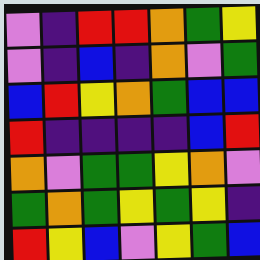[["violet", "indigo", "red", "red", "orange", "green", "yellow"], ["violet", "indigo", "blue", "indigo", "orange", "violet", "green"], ["blue", "red", "yellow", "orange", "green", "blue", "blue"], ["red", "indigo", "indigo", "indigo", "indigo", "blue", "red"], ["orange", "violet", "green", "green", "yellow", "orange", "violet"], ["green", "orange", "green", "yellow", "green", "yellow", "indigo"], ["red", "yellow", "blue", "violet", "yellow", "green", "blue"]]